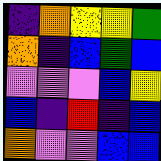[["indigo", "orange", "yellow", "yellow", "green"], ["orange", "indigo", "blue", "green", "blue"], ["violet", "violet", "violet", "blue", "yellow"], ["blue", "indigo", "red", "indigo", "blue"], ["orange", "violet", "violet", "blue", "blue"]]